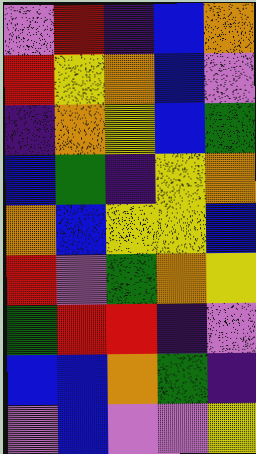[["violet", "red", "indigo", "blue", "orange"], ["red", "yellow", "orange", "blue", "violet"], ["indigo", "orange", "yellow", "blue", "green"], ["blue", "green", "indigo", "yellow", "orange"], ["orange", "blue", "yellow", "yellow", "blue"], ["red", "violet", "green", "orange", "yellow"], ["green", "red", "red", "indigo", "violet"], ["blue", "blue", "orange", "green", "indigo"], ["violet", "blue", "violet", "violet", "yellow"]]